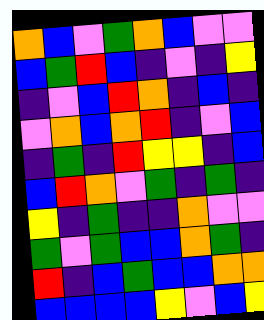[["orange", "blue", "violet", "green", "orange", "blue", "violet", "violet"], ["blue", "green", "red", "blue", "indigo", "violet", "indigo", "yellow"], ["indigo", "violet", "blue", "red", "orange", "indigo", "blue", "indigo"], ["violet", "orange", "blue", "orange", "red", "indigo", "violet", "blue"], ["indigo", "green", "indigo", "red", "yellow", "yellow", "indigo", "blue"], ["blue", "red", "orange", "violet", "green", "indigo", "green", "indigo"], ["yellow", "indigo", "green", "indigo", "indigo", "orange", "violet", "violet"], ["green", "violet", "green", "blue", "blue", "orange", "green", "indigo"], ["red", "indigo", "blue", "green", "blue", "blue", "orange", "orange"], ["blue", "blue", "blue", "blue", "yellow", "violet", "blue", "yellow"]]